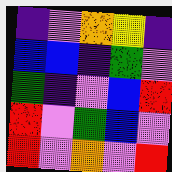[["indigo", "violet", "orange", "yellow", "indigo"], ["blue", "blue", "indigo", "green", "violet"], ["green", "indigo", "violet", "blue", "red"], ["red", "violet", "green", "blue", "violet"], ["red", "violet", "orange", "violet", "red"]]